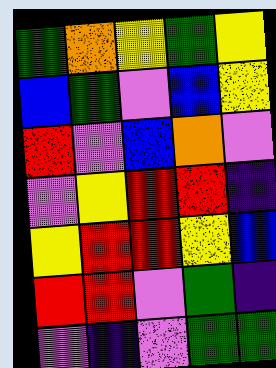[["green", "orange", "yellow", "green", "yellow"], ["blue", "green", "violet", "blue", "yellow"], ["red", "violet", "blue", "orange", "violet"], ["violet", "yellow", "red", "red", "indigo"], ["yellow", "red", "red", "yellow", "blue"], ["red", "red", "violet", "green", "indigo"], ["violet", "indigo", "violet", "green", "green"]]